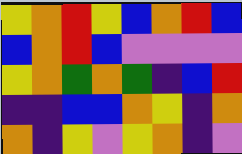[["yellow", "orange", "red", "yellow", "blue", "orange", "red", "blue"], ["blue", "orange", "red", "blue", "violet", "violet", "violet", "violet"], ["yellow", "orange", "green", "orange", "green", "indigo", "blue", "red"], ["indigo", "indigo", "blue", "blue", "orange", "yellow", "indigo", "orange"], ["orange", "indigo", "yellow", "violet", "yellow", "orange", "indigo", "violet"]]